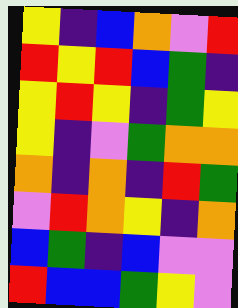[["yellow", "indigo", "blue", "orange", "violet", "red"], ["red", "yellow", "red", "blue", "green", "indigo"], ["yellow", "red", "yellow", "indigo", "green", "yellow"], ["yellow", "indigo", "violet", "green", "orange", "orange"], ["orange", "indigo", "orange", "indigo", "red", "green"], ["violet", "red", "orange", "yellow", "indigo", "orange"], ["blue", "green", "indigo", "blue", "violet", "violet"], ["red", "blue", "blue", "green", "yellow", "violet"]]